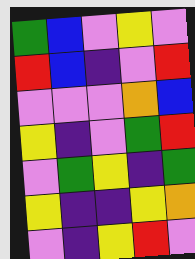[["green", "blue", "violet", "yellow", "violet"], ["red", "blue", "indigo", "violet", "red"], ["violet", "violet", "violet", "orange", "blue"], ["yellow", "indigo", "violet", "green", "red"], ["violet", "green", "yellow", "indigo", "green"], ["yellow", "indigo", "indigo", "yellow", "orange"], ["violet", "indigo", "yellow", "red", "violet"]]